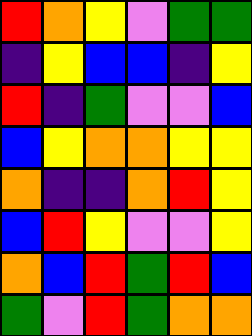[["red", "orange", "yellow", "violet", "green", "green"], ["indigo", "yellow", "blue", "blue", "indigo", "yellow"], ["red", "indigo", "green", "violet", "violet", "blue"], ["blue", "yellow", "orange", "orange", "yellow", "yellow"], ["orange", "indigo", "indigo", "orange", "red", "yellow"], ["blue", "red", "yellow", "violet", "violet", "yellow"], ["orange", "blue", "red", "green", "red", "blue"], ["green", "violet", "red", "green", "orange", "orange"]]